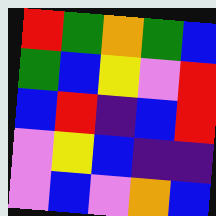[["red", "green", "orange", "green", "blue"], ["green", "blue", "yellow", "violet", "red"], ["blue", "red", "indigo", "blue", "red"], ["violet", "yellow", "blue", "indigo", "indigo"], ["violet", "blue", "violet", "orange", "blue"]]